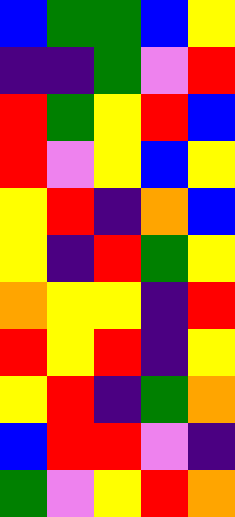[["blue", "green", "green", "blue", "yellow"], ["indigo", "indigo", "green", "violet", "red"], ["red", "green", "yellow", "red", "blue"], ["red", "violet", "yellow", "blue", "yellow"], ["yellow", "red", "indigo", "orange", "blue"], ["yellow", "indigo", "red", "green", "yellow"], ["orange", "yellow", "yellow", "indigo", "red"], ["red", "yellow", "red", "indigo", "yellow"], ["yellow", "red", "indigo", "green", "orange"], ["blue", "red", "red", "violet", "indigo"], ["green", "violet", "yellow", "red", "orange"]]